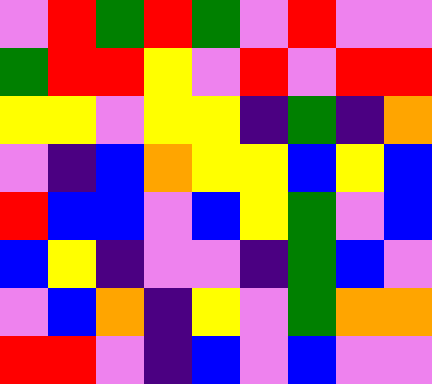[["violet", "red", "green", "red", "green", "violet", "red", "violet", "violet"], ["green", "red", "red", "yellow", "violet", "red", "violet", "red", "red"], ["yellow", "yellow", "violet", "yellow", "yellow", "indigo", "green", "indigo", "orange"], ["violet", "indigo", "blue", "orange", "yellow", "yellow", "blue", "yellow", "blue"], ["red", "blue", "blue", "violet", "blue", "yellow", "green", "violet", "blue"], ["blue", "yellow", "indigo", "violet", "violet", "indigo", "green", "blue", "violet"], ["violet", "blue", "orange", "indigo", "yellow", "violet", "green", "orange", "orange"], ["red", "red", "violet", "indigo", "blue", "violet", "blue", "violet", "violet"]]